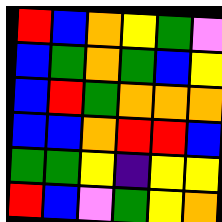[["red", "blue", "orange", "yellow", "green", "violet"], ["blue", "green", "orange", "green", "blue", "yellow"], ["blue", "red", "green", "orange", "orange", "orange"], ["blue", "blue", "orange", "red", "red", "blue"], ["green", "green", "yellow", "indigo", "yellow", "yellow"], ["red", "blue", "violet", "green", "yellow", "orange"]]